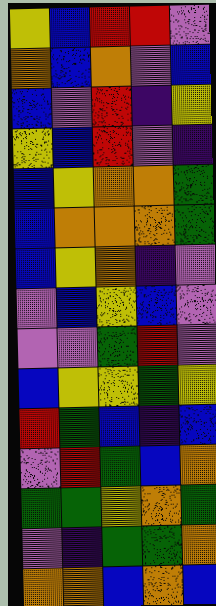[["yellow", "blue", "red", "red", "violet"], ["orange", "blue", "orange", "violet", "blue"], ["blue", "violet", "red", "indigo", "yellow"], ["yellow", "blue", "red", "violet", "indigo"], ["blue", "yellow", "orange", "orange", "green"], ["blue", "orange", "orange", "orange", "green"], ["blue", "yellow", "orange", "indigo", "violet"], ["violet", "blue", "yellow", "blue", "violet"], ["violet", "violet", "green", "red", "violet"], ["blue", "yellow", "yellow", "green", "yellow"], ["red", "green", "blue", "indigo", "blue"], ["violet", "red", "green", "blue", "orange"], ["green", "green", "yellow", "orange", "green"], ["violet", "indigo", "green", "green", "orange"], ["orange", "orange", "blue", "orange", "blue"]]